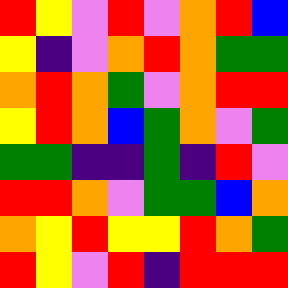[["red", "yellow", "violet", "red", "violet", "orange", "red", "blue"], ["yellow", "indigo", "violet", "orange", "red", "orange", "green", "green"], ["orange", "red", "orange", "green", "violet", "orange", "red", "red"], ["yellow", "red", "orange", "blue", "green", "orange", "violet", "green"], ["green", "green", "indigo", "indigo", "green", "indigo", "red", "violet"], ["red", "red", "orange", "violet", "green", "green", "blue", "orange"], ["orange", "yellow", "red", "yellow", "yellow", "red", "orange", "green"], ["red", "yellow", "violet", "red", "indigo", "red", "red", "red"]]